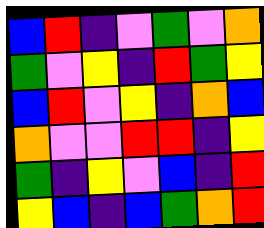[["blue", "red", "indigo", "violet", "green", "violet", "orange"], ["green", "violet", "yellow", "indigo", "red", "green", "yellow"], ["blue", "red", "violet", "yellow", "indigo", "orange", "blue"], ["orange", "violet", "violet", "red", "red", "indigo", "yellow"], ["green", "indigo", "yellow", "violet", "blue", "indigo", "red"], ["yellow", "blue", "indigo", "blue", "green", "orange", "red"]]